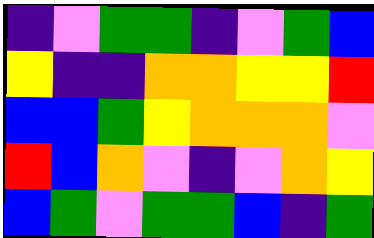[["indigo", "violet", "green", "green", "indigo", "violet", "green", "blue"], ["yellow", "indigo", "indigo", "orange", "orange", "yellow", "yellow", "red"], ["blue", "blue", "green", "yellow", "orange", "orange", "orange", "violet"], ["red", "blue", "orange", "violet", "indigo", "violet", "orange", "yellow"], ["blue", "green", "violet", "green", "green", "blue", "indigo", "green"]]